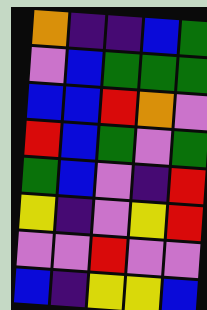[["orange", "indigo", "indigo", "blue", "green"], ["violet", "blue", "green", "green", "green"], ["blue", "blue", "red", "orange", "violet"], ["red", "blue", "green", "violet", "green"], ["green", "blue", "violet", "indigo", "red"], ["yellow", "indigo", "violet", "yellow", "red"], ["violet", "violet", "red", "violet", "violet"], ["blue", "indigo", "yellow", "yellow", "blue"]]